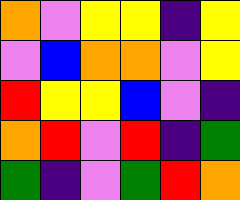[["orange", "violet", "yellow", "yellow", "indigo", "yellow"], ["violet", "blue", "orange", "orange", "violet", "yellow"], ["red", "yellow", "yellow", "blue", "violet", "indigo"], ["orange", "red", "violet", "red", "indigo", "green"], ["green", "indigo", "violet", "green", "red", "orange"]]